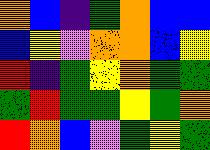[["orange", "blue", "indigo", "green", "orange", "blue", "blue"], ["blue", "yellow", "violet", "orange", "orange", "blue", "yellow"], ["red", "indigo", "green", "yellow", "orange", "green", "green"], ["green", "red", "green", "green", "yellow", "green", "orange"], ["red", "orange", "blue", "violet", "green", "yellow", "green"]]